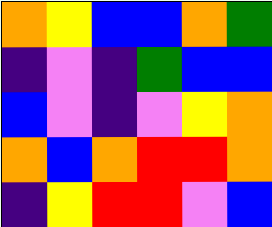[["orange", "yellow", "blue", "blue", "orange", "green"], ["indigo", "violet", "indigo", "green", "blue", "blue"], ["blue", "violet", "indigo", "violet", "yellow", "orange"], ["orange", "blue", "orange", "red", "red", "orange"], ["indigo", "yellow", "red", "red", "violet", "blue"]]